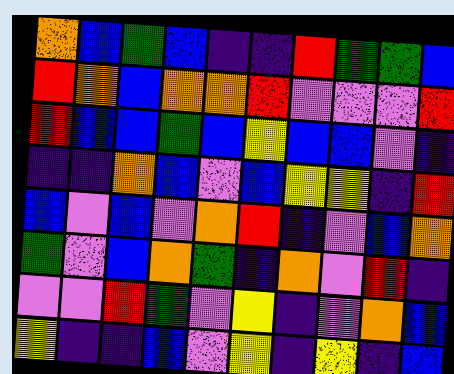[["orange", "blue", "green", "blue", "indigo", "indigo", "red", "green", "green", "blue"], ["red", "orange", "blue", "orange", "orange", "red", "violet", "violet", "violet", "red"], ["red", "blue", "blue", "green", "blue", "yellow", "blue", "blue", "violet", "indigo"], ["indigo", "indigo", "orange", "blue", "violet", "blue", "yellow", "yellow", "indigo", "red"], ["blue", "violet", "blue", "violet", "orange", "red", "indigo", "violet", "blue", "orange"], ["green", "violet", "blue", "orange", "green", "indigo", "orange", "violet", "red", "indigo"], ["violet", "violet", "red", "green", "violet", "yellow", "indigo", "violet", "orange", "blue"], ["yellow", "indigo", "indigo", "blue", "violet", "yellow", "indigo", "yellow", "indigo", "blue"]]